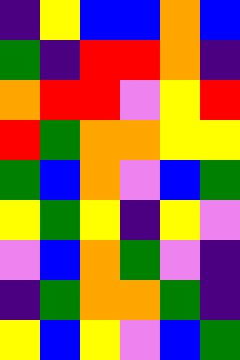[["indigo", "yellow", "blue", "blue", "orange", "blue"], ["green", "indigo", "red", "red", "orange", "indigo"], ["orange", "red", "red", "violet", "yellow", "red"], ["red", "green", "orange", "orange", "yellow", "yellow"], ["green", "blue", "orange", "violet", "blue", "green"], ["yellow", "green", "yellow", "indigo", "yellow", "violet"], ["violet", "blue", "orange", "green", "violet", "indigo"], ["indigo", "green", "orange", "orange", "green", "indigo"], ["yellow", "blue", "yellow", "violet", "blue", "green"]]